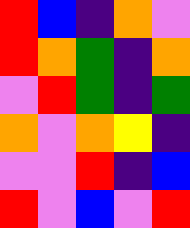[["red", "blue", "indigo", "orange", "violet"], ["red", "orange", "green", "indigo", "orange"], ["violet", "red", "green", "indigo", "green"], ["orange", "violet", "orange", "yellow", "indigo"], ["violet", "violet", "red", "indigo", "blue"], ["red", "violet", "blue", "violet", "red"]]